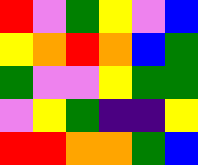[["red", "violet", "green", "yellow", "violet", "blue"], ["yellow", "orange", "red", "orange", "blue", "green"], ["green", "violet", "violet", "yellow", "green", "green"], ["violet", "yellow", "green", "indigo", "indigo", "yellow"], ["red", "red", "orange", "orange", "green", "blue"]]